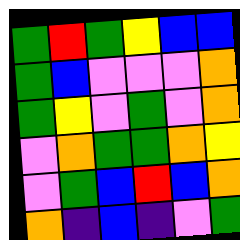[["green", "red", "green", "yellow", "blue", "blue"], ["green", "blue", "violet", "violet", "violet", "orange"], ["green", "yellow", "violet", "green", "violet", "orange"], ["violet", "orange", "green", "green", "orange", "yellow"], ["violet", "green", "blue", "red", "blue", "orange"], ["orange", "indigo", "blue", "indigo", "violet", "green"]]